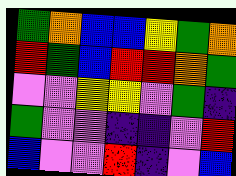[["green", "orange", "blue", "blue", "yellow", "green", "orange"], ["red", "green", "blue", "red", "red", "orange", "green"], ["violet", "violet", "yellow", "yellow", "violet", "green", "indigo"], ["green", "violet", "violet", "indigo", "indigo", "violet", "red"], ["blue", "violet", "violet", "red", "indigo", "violet", "blue"]]